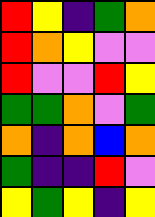[["red", "yellow", "indigo", "green", "orange"], ["red", "orange", "yellow", "violet", "violet"], ["red", "violet", "violet", "red", "yellow"], ["green", "green", "orange", "violet", "green"], ["orange", "indigo", "orange", "blue", "orange"], ["green", "indigo", "indigo", "red", "violet"], ["yellow", "green", "yellow", "indigo", "yellow"]]